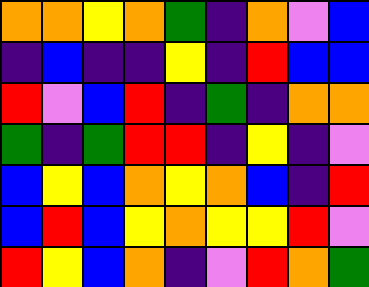[["orange", "orange", "yellow", "orange", "green", "indigo", "orange", "violet", "blue"], ["indigo", "blue", "indigo", "indigo", "yellow", "indigo", "red", "blue", "blue"], ["red", "violet", "blue", "red", "indigo", "green", "indigo", "orange", "orange"], ["green", "indigo", "green", "red", "red", "indigo", "yellow", "indigo", "violet"], ["blue", "yellow", "blue", "orange", "yellow", "orange", "blue", "indigo", "red"], ["blue", "red", "blue", "yellow", "orange", "yellow", "yellow", "red", "violet"], ["red", "yellow", "blue", "orange", "indigo", "violet", "red", "orange", "green"]]